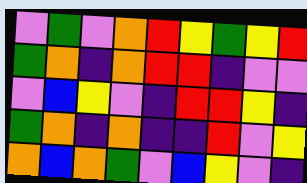[["violet", "green", "violet", "orange", "red", "yellow", "green", "yellow", "red"], ["green", "orange", "indigo", "orange", "red", "red", "indigo", "violet", "violet"], ["violet", "blue", "yellow", "violet", "indigo", "red", "red", "yellow", "indigo"], ["green", "orange", "indigo", "orange", "indigo", "indigo", "red", "violet", "yellow"], ["orange", "blue", "orange", "green", "violet", "blue", "yellow", "violet", "indigo"]]